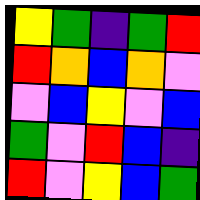[["yellow", "green", "indigo", "green", "red"], ["red", "orange", "blue", "orange", "violet"], ["violet", "blue", "yellow", "violet", "blue"], ["green", "violet", "red", "blue", "indigo"], ["red", "violet", "yellow", "blue", "green"]]